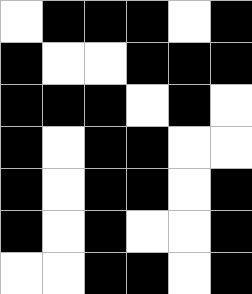[["white", "black", "black", "black", "white", "black"], ["black", "white", "white", "black", "black", "black"], ["black", "black", "black", "white", "black", "white"], ["black", "white", "black", "black", "white", "white"], ["black", "white", "black", "black", "white", "black"], ["black", "white", "black", "white", "white", "black"], ["white", "white", "black", "black", "white", "black"]]